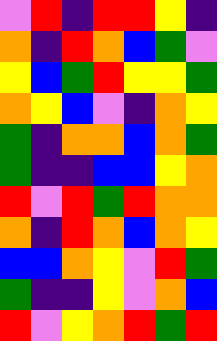[["violet", "red", "indigo", "red", "red", "yellow", "indigo"], ["orange", "indigo", "red", "orange", "blue", "green", "violet"], ["yellow", "blue", "green", "red", "yellow", "yellow", "green"], ["orange", "yellow", "blue", "violet", "indigo", "orange", "yellow"], ["green", "indigo", "orange", "orange", "blue", "orange", "green"], ["green", "indigo", "indigo", "blue", "blue", "yellow", "orange"], ["red", "violet", "red", "green", "red", "orange", "orange"], ["orange", "indigo", "red", "orange", "blue", "orange", "yellow"], ["blue", "blue", "orange", "yellow", "violet", "red", "green"], ["green", "indigo", "indigo", "yellow", "violet", "orange", "blue"], ["red", "violet", "yellow", "orange", "red", "green", "red"]]